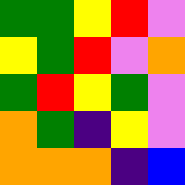[["green", "green", "yellow", "red", "violet"], ["yellow", "green", "red", "violet", "orange"], ["green", "red", "yellow", "green", "violet"], ["orange", "green", "indigo", "yellow", "violet"], ["orange", "orange", "orange", "indigo", "blue"]]